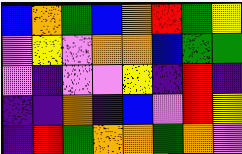[["blue", "orange", "green", "blue", "orange", "red", "green", "yellow"], ["violet", "yellow", "violet", "orange", "orange", "blue", "green", "green"], ["violet", "indigo", "violet", "violet", "yellow", "indigo", "red", "indigo"], ["indigo", "indigo", "orange", "indigo", "blue", "violet", "red", "yellow"], ["indigo", "red", "green", "orange", "orange", "green", "orange", "violet"]]